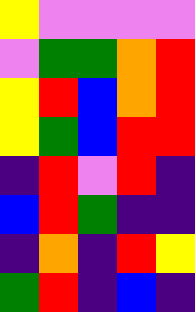[["yellow", "violet", "violet", "violet", "violet"], ["violet", "green", "green", "orange", "red"], ["yellow", "red", "blue", "orange", "red"], ["yellow", "green", "blue", "red", "red"], ["indigo", "red", "violet", "red", "indigo"], ["blue", "red", "green", "indigo", "indigo"], ["indigo", "orange", "indigo", "red", "yellow"], ["green", "red", "indigo", "blue", "indigo"]]